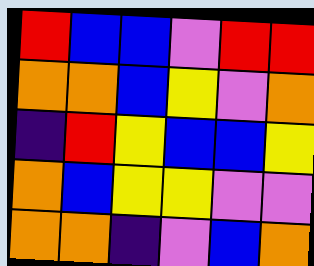[["red", "blue", "blue", "violet", "red", "red"], ["orange", "orange", "blue", "yellow", "violet", "orange"], ["indigo", "red", "yellow", "blue", "blue", "yellow"], ["orange", "blue", "yellow", "yellow", "violet", "violet"], ["orange", "orange", "indigo", "violet", "blue", "orange"]]